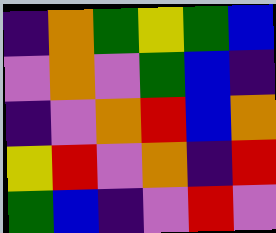[["indigo", "orange", "green", "yellow", "green", "blue"], ["violet", "orange", "violet", "green", "blue", "indigo"], ["indigo", "violet", "orange", "red", "blue", "orange"], ["yellow", "red", "violet", "orange", "indigo", "red"], ["green", "blue", "indigo", "violet", "red", "violet"]]